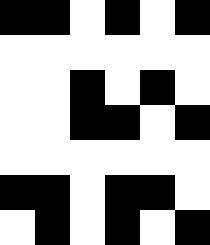[["black", "black", "white", "black", "white", "black"], ["white", "white", "white", "white", "white", "white"], ["white", "white", "black", "white", "black", "white"], ["white", "white", "black", "black", "white", "black"], ["white", "white", "white", "white", "white", "white"], ["black", "black", "white", "black", "black", "white"], ["white", "black", "white", "black", "white", "black"]]